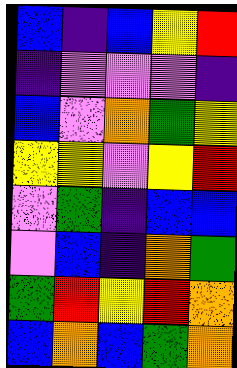[["blue", "indigo", "blue", "yellow", "red"], ["indigo", "violet", "violet", "violet", "indigo"], ["blue", "violet", "orange", "green", "yellow"], ["yellow", "yellow", "violet", "yellow", "red"], ["violet", "green", "indigo", "blue", "blue"], ["violet", "blue", "indigo", "orange", "green"], ["green", "red", "yellow", "red", "orange"], ["blue", "orange", "blue", "green", "orange"]]